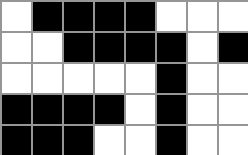[["white", "black", "black", "black", "black", "white", "white", "white"], ["white", "white", "black", "black", "black", "black", "white", "black"], ["white", "white", "white", "white", "white", "black", "white", "white"], ["black", "black", "black", "black", "white", "black", "white", "white"], ["black", "black", "black", "white", "white", "black", "white", "white"]]